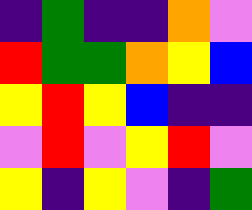[["indigo", "green", "indigo", "indigo", "orange", "violet"], ["red", "green", "green", "orange", "yellow", "blue"], ["yellow", "red", "yellow", "blue", "indigo", "indigo"], ["violet", "red", "violet", "yellow", "red", "violet"], ["yellow", "indigo", "yellow", "violet", "indigo", "green"]]